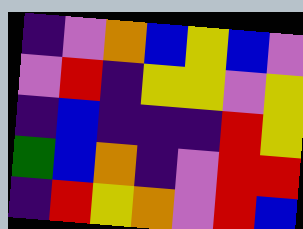[["indigo", "violet", "orange", "blue", "yellow", "blue", "violet"], ["violet", "red", "indigo", "yellow", "yellow", "violet", "yellow"], ["indigo", "blue", "indigo", "indigo", "indigo", "red", "yellow"], ["green", "blue", "orange", "indigo", "violet", "red", "red"], ["indigo", "red", "yellow", "orange", "violet", "red", "blue"]]